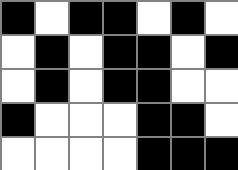[["black", "white", "black", "black", "white", "black", "white"], ["white", "black", "white", "black", "black", "white", "black"], ["white", "black", "white", "black", "black", "white", "white"], ["black", "white", "white", "white", "black", "black", "white"], ["white", "white", "white", "white", "black", "black", "black"]]